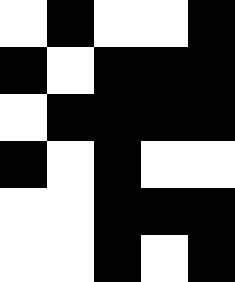[["white", "black", "white", "white", "black"], ["black", "white", "black", "black", "black"], ["white", "black", "black", "black", "black"], ["black", "white", "black", "white", "white"], ["white", "white", "black", "black", "black"], ["white", "white", "black", "white", "black"]]